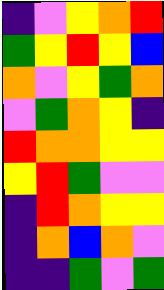[["indigo", "violet", "yellow", "orange", "red"], ["green", "yellow", "red", "yellow", "blue"], ["orange", "violet", "yellow", "green", "orange"], ["violet", "green", "orange", "yellow", "indigo"], ["red", "orange", "orange", "yellow", "yellow"], ["yellow", "red", "green", "violet", "violet"], ["indigo", "red", "orange", "yellow", "yellow"], ["indigo", "orange", "blue", "orange", "violet"], ["indigo", "indigo", "green", "violet", "green"]]